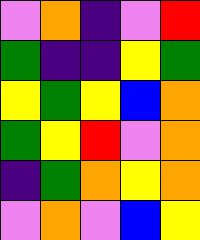[["violet", "orange", "indigo", "violet", "red"], ["green", "indigo", "indigo", "yellow", "green"], ["yellow", "green", "yellow", "blue", "orange"], ["green", "yellow", "red", "violet", "orange"], ["indigo", "green", "orange", "yellow", "orange"], ["violet", "orange", "violet", "blue", "yellow"]]